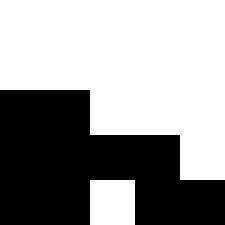[["white", "white", "white", "white", "white"], ["white", "white", "white", "white", "white"], ["black", "black", "white", "white", "white"], ["black", "black", "black", "black", "white"], ["black", "black", "white", "black", "black"]]